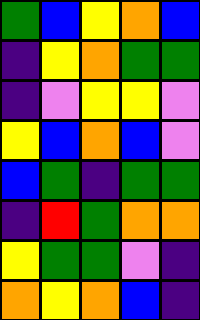[["green", "blue", "yellow", "orange", "blue"], ["indigo", "yellow", "orange", "green", "green"], ["indigo", "violet", "yellow", "yellow", "violet"], ["yellow", "blue", "orange", "blue", "violet"], ["blue", "green", "indigo", "green", "green"], ["indigo", "red", "green", "orange", "orange"], ["yellow", "green", "green", "violet", "indigo"], ["orange", "yellow", "orange", "blue", "indigo"]]